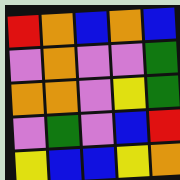[["red", "orange", "blue", "orange", "blue"], ["violet", "orange", "violet", "violet", "green"], ["orange", "orange", "violet", "yellow", "green"], ["violet", "green", "violet", "blue", "red"], ["yellow", "blue", "blue", "yellow", "orange"]]